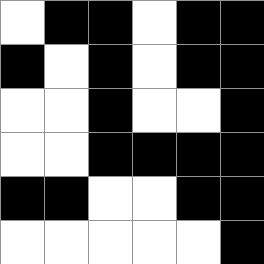[["white", "black", "black", "white", "black", "black"], ["black", "white", "black", "white", "black", "black"], ["white", "white", "black", "white", "white", "black"], ["white", "white", "black", "black", "black", "black"], ["black", "black", "white", "white", "black", "black"], ["white", "white", "white", "white", "white", "black"]]